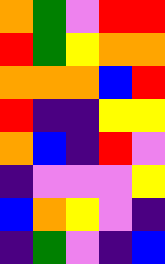[["orange", "green", "violet", "red", "red"], ["red", "green", "yellow", "orange", "orange"], ["orange", "orange", "orange", "blue", "red"], ["red", "indigo", "indigo", "yellow", "yellow"], ["orange", "blue", "indigo", "red", "violet"], ["indigo", "violet", "violet", "violet", "yellow"], ["blue", "orange", "yellow", "violet", "indigo"], ["indigo", "green", "violet", "indigo", "blue"]]